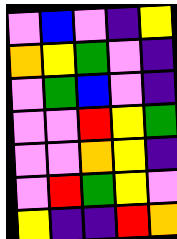[["violet", "blue", "violet", "indigo", "yellow"], ["orange", "yellow", "green", "violet", "indigo"], ["violet", "green", "blue", "violet", "indigo"], ["violet", "violet", "red", "yellow", "green"], ["violet", "violet", "orange", "yellow", "indigo"], ["violet", "red", "green", "yellow", "violet"], ["yellow", "indigo", "indigo", "red", "orange"]]